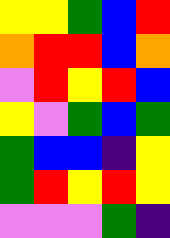[["yellow", "yellow", "green", "blue", "red"], ["orange", "red", "red", "blue", "orange"], ["violet", "red", "yellow", "red", "blue"], ["yellow", "violet", "green", "blue", "green"], ["green", "blue", "blue", "indigo", "yellow"], ["green", "red", "yellow", "red", "yellow"], ["violet", "violet", "violet", "green", "indigo"]]